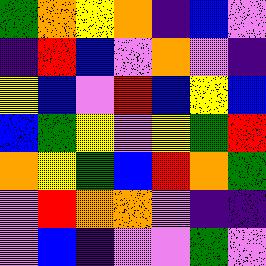[["green", "orange", "yellow", "orange", "indigo", "blue", "violet"], ["indigo", "red", "blue", "violet", "orange", "violet", "indigo"], ["yellow", "blue", "violet", "red", "blue", "yellow", "blue"], ["blue", "green", "yellow", "violet", "yellow", "green", "red"], ["orange", "yellow", "green", "blue", "red", "orange", "green"], ["violet", "red", "orange", "orange", "violet", "indigo", "indigo"], ["violet", "blue", "indigo", "violet", "violet", "green", "violet"]]